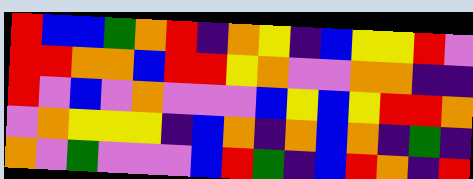[["red", "blue", "blue", "green", "orange", "red", "indigo", "orange", "yellow", "indigo", "blue", "yellow", "yellow", "red", "violet"], ["red", "red", "orange", "orange", "blue", "red", "red", "yellow", "orange", "violet", "violet", "orange", "orange", "indigo", "indigo"], ["red", "violet", "blue", "violet", "orange", "violet", "violet", "violet", "blue", "yellow", "blue", "yellow", "red", "red", "orange"], ["violet", "orange", "yellow", "yellow", "yellow", "indigo", "blue", "orange", "indigo", "orange", "blue", "orange", "indigo", "green", "indigo"], ["orange", "violet", "green", "violet", "violet", "violet", "blue", "red", "green", "indigo", "blue", "red", "orange", "indigo", "red"]]